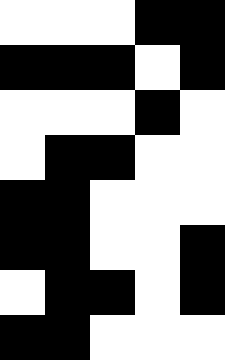[["white", "white", "white", "black", "black"], ["black", "black", "black", "white", "black"], ["white", "white", "white", "black", "white"], ["white", "black", "black", "white", "white"], ["black", "black", "white", "white", "white"], ["black", "black", "white", "white", "black"], ["white", "black", "black", "white", "black"], ["black", "black", "white", "white", "white"]]